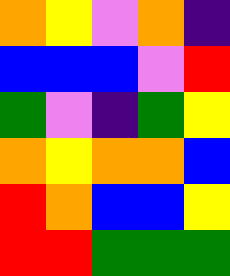[["orange", "yellow", "violet", "orange", "indigo"], ["blue", "blue", "blue", "violet", "red"], ["green", "violet", "indigo", "green", "yellow"], ["orange", "yellow", "orange", "orange", "blue"], ["red", "orange", "blue", "blue", "yellow"], ["red", "red", "green", "green", "green"]]